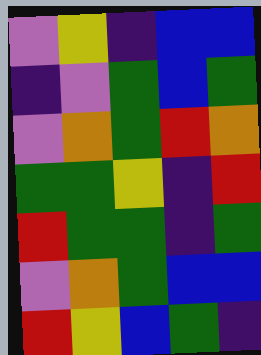[["violet", "yellow", "indigo", "blue", "blue"], ["indigo", "violet", "green", "blue", "green"], ["violet", "orange", "green", "red", "orange"], ["green", "green", "yellow", "indigo", "red"], ["red", "green", "green", "indigo", "green"], ["violet", "orange", "green", "blue", "blue"], ["red", "yellow", "blue", "green", "indigo"]]